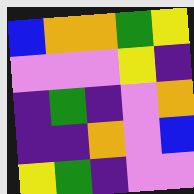[["blue", "orange", "orange", "green", "yellow"], ["violet", "violet", "violet", "yellow", "indigo"], ["indigo", "green", "indigo", "violet", "orange"], ["indigo", "indigo", "orange", "violet", "blue"], ["yellow", "green", "indigo", "violet", "violet"]]